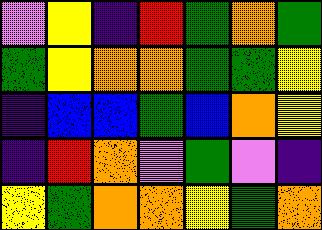[["violet", "yellow", "indigo", "red", "green", "orange", "green"], ["green", "yellow", "orange", "orange", "green", "green", "yellow"], ["indigo", "blue", "blue", "green", "blue", "orange", "yellow"], ["indigo", "red", "orange", "violet", "green", "violet", "indigo"], ["yellow", "green", "orange", "orange", "yellow", "green", "orange"]]